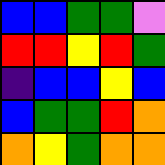[["blue", "blue", "green", "green", "violet"], ["red", "red", "yellow", "red", "green"], ["indigo", "blue", "blue", "yellow", "blue"], ["blue", "green", "green", "red", "orange"], ["orange", "yellow", "green", "orange", "orange"]]